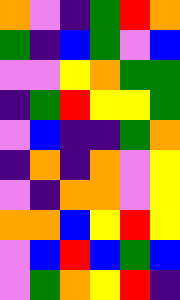[["orange", "violet", "indigo", "green", "red", "orange"], ["green", "indigo", "blue", "green", "violet", "blue"], ["violet", "violet", "yellow", "orange", "green", "green"], ["indigo", "green", "red", "yellow", "yellow", "green"], ["violet", "blue", "indigo", "indigo", "green", "orange"], ["indigo", "orange", "indigo", "orange", "violet", "yellow"], ["violet", "indigo", "orange", "orange", "violet", "yellow"], ["orange", "orange", "blue", "yellow", "red", "yellow"], ["violet", "blue", "red", "blue", "green", "blue"], ["violet", "green", "orange", "yellow", "red", "indigo"]]